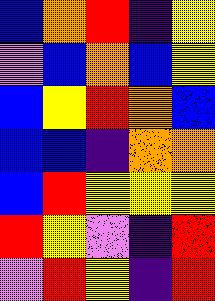[["blue", "orange", "red", "indigo", "yellow"], ["violet", "blue", "orange", "blue", "yellow"], ["blue", "yellow", "red", "orange", "blue"], ["blue", "blue", "indigo", "orange", "orange"], ["blue", "red", "yellow", "yellow", "yellow"], ["red", "yellow", "violet", "indigo", "red"], ["violet", "red", "yellow", "indigo", "red"]]